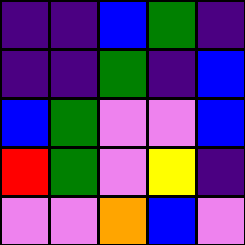[["indigo", "indigo", "blue", "green", "indigo"], ["indigo", "indigo", "green", "indigo", "blue"], ["blue", "green", "violet", "violet", "blue"], ["red", "green", "violet", "yellow", "indigo"], ["violet", "violet", "orange", "blue", "violet"]]